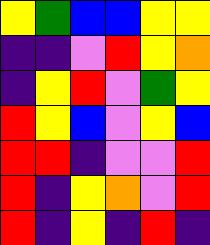[["yellow", "green", "blue", "blue", "yellow", "yellow"], ["indigo", "indigo", "violet", "red", "yellow", "orange"], ["indigo", "yellow", "red", "violet", "green", "yellow"], ["red", "yellow", "blue", "violet", "yellow", "blue"], ["red", "red", "indigo", "violet", "violet", "red"], ["red", "indigo", "yellow", "orange", "violet", "red"], ["red", "indigo", "yellow", "indigo", "red", "indigo"]]